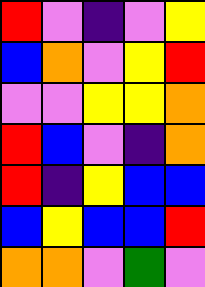[["red", "violet", "indigo", "violet", "yellow"], ["blue", "orange", "violet", "yellow", "red"], ["violet", "violet", "yellow", "yellow", "orange"], ["red", "blue", "violet", "indigo", "orange"], ["red", "indigo", "yellow", "blue", "blue"], ["blue", "yellow", "blue", "blue", "red"], ["orange", "orange", "violet", "green", "violet"]]